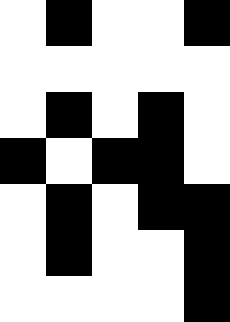[["white", "black", "white", "white", "black"], ["white", "white", "white", "white", "white"], ["white", "black", "white", "black", "white"], ["black", "white", "black", "black", "white"], ["white", "black", "white", "black", "black"], ["white", "black", "white", "white", "black"], ["white", "white", "white", "white", "black"]]